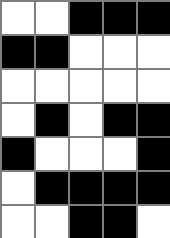[["white", "white", "black", "black", "black"], ["black", "black", "white", "white", "white"], ["white", "white", "white", "white", "white"], ["white", "black", "white", "black", "black"], ["black", "white", "white", "white", "black"], ["white", "black", "black", "black", "black"], ["white", "white", "black", "black", "white"]]